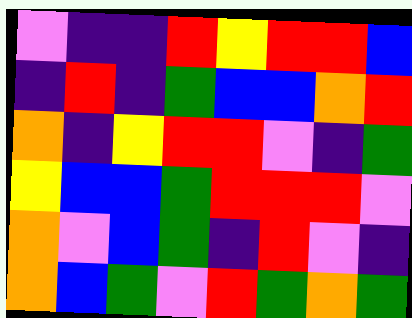[["violet", "indigo", "indigo", "red", "yellow", "red", "red", "blue"], ["indigo", "red", "indigo", "green", "blue", "blue", "orange", "red"], ["orange", "indigo", "yellow", "red", "red", "violet", "indigo", "green"], ["yellow", "blue", "blue", "green", "red", "red", "red", "violet"], ["orange", "violet", "blue", "green", "indigo", "red", "violet", "indigo"], ["orange", "blue", "green", "violet", "red", "green", "orange", "green"]]